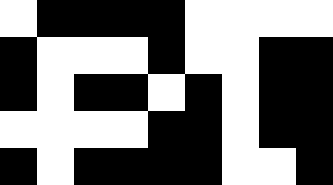[["white", "black", "black", "black", "black", "white", "white", "white", "white"], ["black", "white", "white", "white", "black", "white", "white", "black", "black"], ["black", "white", "black", "black", "white", "black", "white", "black", "black"], ["white", "white", "white", "white", "black", "black", "white", "black", "black"], ["black", "white", "black", "black", "black", "black", "white", "white", "black"]]